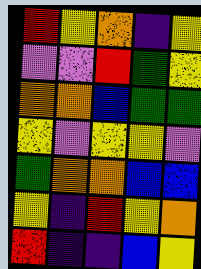[["red", "yellow", "orange", "indigo", "yellow"], ["violet", "violet", "red", "green", "yellow"], ["orange", "orange", "blue", "green", "green"], ["yellow", "violet", "yellow", "yellow", "violet"], ["green", "orange", "orange", "blue", "blue"], ["yellow", "indigo", "red", "yellow", "orange"], ["red", "indigo", "indigo", "blue", "yellow"]]